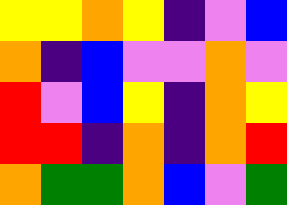[["yellow", "yellow", "orange", "yellow", "indigo", "violet", "blue"], ["orange", "indigo", "blue", "violet", "violet", "orange", "violet"], ["red", "violet", "blue", "yellow", "indigo", "orange", "yellow"], ["red", "red", "indigo", "orange", "indigo", "orange", "red"], ["orange", "green", "green", "orange", "blue", "violet", "green"]]